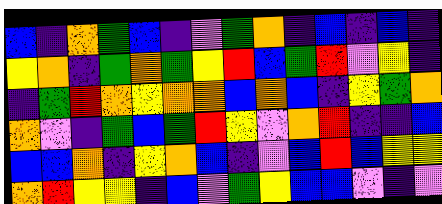[["blue", "indigo", "orange", "green", "blue", "indigo", "violet", "green", "orange", "indigo", "blue", "indigo", "blue", "indigo"], ["yellow", "orange", "indigo", "green", "orange", "green", "yellow", "red", "blue", "green", "red", "violet", "yellow", "indigo"], ["indigo", "green", "red", "orange", "yellow", "orange", "orange", "blue", "orange", "blue", "indigo", "yellow", "green", "orange"], ["orange", "violet", "indigo", "green", "blue", "green", "red", "yellow", "violet", "orange", "red", "indigo", "indigo", "blue"], ["blue", "blue", "orange", "indigo", "yellow", "orange", "blue", "indigo", "violet", "blue", "red", "blue", "yellow", "yellow"], ["orange", "red", "yellow", "yellow", "indigo", "blue", "violet", "green", "yellow", "blue", "blue", "violet", "indigo", "violet"]]